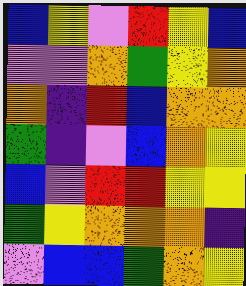[["blue", "yellow", "violet", "red", "yellow", "blue"], ["violet", "violet", "orange", "green", "yellow", "orange"], ["orange", "indigo", "red", "blue", "orange", "orange"], ["green", "indigo", "violet", "blue", "orange", "yellow"], ["blue", "violet", "red", "red", "yellow", "yellow"], ["green", "yellow", "orange", "orange", "orange", "indigo"], ["violet", "blue", "blue", "green", "orange", "yellow"]]